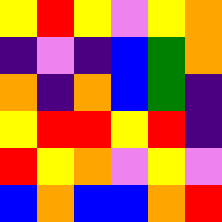[["yellow", "red", "yellow", "violet", "yellow", "orange"], ["indigo", "violet", "indigo", "blue", "green", "orange"], ["orange", "indigo", "orange", "blue", "green", "indigo"], ["yellow", "red", "red", "yellow", "red", "indigo"], ["red", "yellow", "orange", "violet", "yellow", "violet"], ["blue", "orange", "blue", "blue", "orange", "red"]]